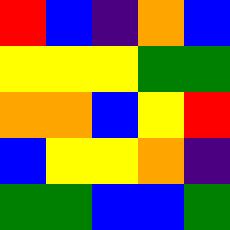[["red", "blue", "indigo", "orange", "blue"], ["yellow", "yellow", "yellow", "green", "green"], ["orange", "orange", "blue", "yellow", "red"], ["blue", "yellow", "yellow", "orange", "indigo"], ["green", "green", "blue", "blue", "green"]]